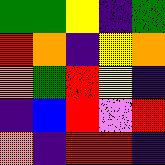[["green", "green", "yellow", "indigo", "green"], ["red", "orange", "indigo", "yellow", "orange"], ["orange", "green", "red", "yellow", "indigo"], ["indigo", "blue", "red", "violet", "red"], ["orange", "indigo", "red", "red", "indigo"]]